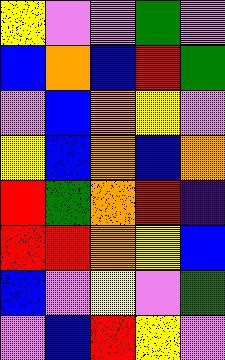[["yellow", "violet", "violet", "green", "violet"], ["blue", "orange", "blue", "red", "green"], ["violet", "blue", "orange", "yellow", "violet"], ["yellow", "blue", "orange", "blue", "orange"], ["red", "green", "orange", "red", "indigo"], ["red", "red", "orange", "yellow", "blue"], ["blue", "violet", "yellow", "violet", "green"], ["violet", "blue", "red", "yellow", "violet"]]